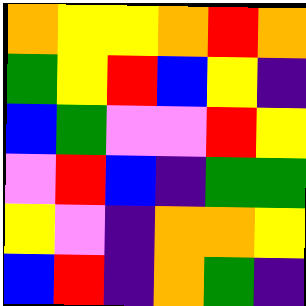[["orange", "yellow", "yellow", "orange", "red", "orange"], ["green", "yellow", "red", "blue", "yellow", "indigo"], ["blue", "green", "violet", "violet", "red", "yellow"], ["violet", "red", "blue", "indigo", "green", "green"], ["yellow", "violet", "indigo", "orange", "orange", "yellow"], ["blue", "red", "indigo", "orange", "green", "indigo"]]